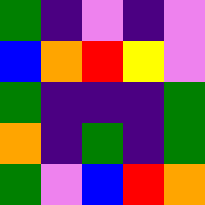[["green", "indigo", "violet", "indigo", "violet"], ["blue", "orange", "red", "yellow", "violet"], ["green", "indigo", "indigo", "indigo", "green"], ["orange", "indigo", "green", "indigo", "green"], ["green", "violet", "blue", "red", "orange"]]